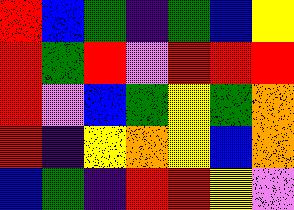[["red", "blue", "green", "indigo", "green", "blue", "yellow"], ["red", "green", "red", "violet", "red", "red", "red"], ["red", "violet", "blue", "green", "yellow", "green", "orange"], ["red", "indigo", "yellow", "orange", "yellow", "blue", "orange"], ["blue", "green", "indigo", "red", "red", "yellow", "violet"]]